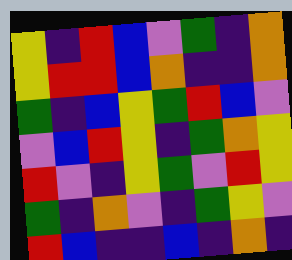[["yellow", "indigo", "red", "blue", "violet", "green", "indigo", "orange"], ["yellow", "red", "red", "blue", "orange", "indigo", "indigo", "orange"], ["green", "indigo", "blue", "yellow", "green", "red", "blue", "violet"], ["violet", "blue", "red", "yellow", "indigo", "green", "orange", "yellow"], ["red", "violet", "indigo", "yellow", "green", "violet", "red", "yellow"], ["green", "indigo", "orange", "violet", "indigo", "green", "yellow", "violet"], ["red", "blue", "indigo", "indigo", "blue", "indigo", "orange", "indigo"]]